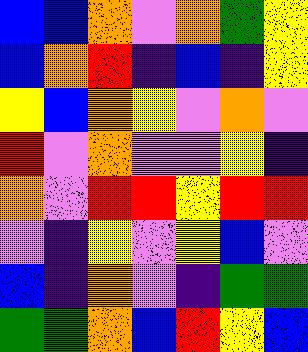[["blue", "blue", "orange", "violet", "orange", "green", "yellow"], ["blue", "orange", "red", "indigo", "blue", "indigo", "yellow"], ["yellow", "blue", "orange", "yellow", "violet", "orange", "violet"], ["red", "violet", "orange", "violet", "violet", "yellow", "indigo"], ["orange", "violet", "red", "red", "yellow", "red", "red"], ["violet", "indigo", "yellow", "violet", "yellow", "blue", "violet"], ["blue", "indigo", "orange", "violet", "indigo", "green", "green"], ["green", "green", "orange", "blue", "red", "yellow", "blue"]]